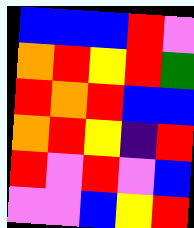[["blue", "blue", "blue", "red", "violet"], ["orange", "red", "yellow", "red", "green"], ["red", "orange", "red", "blue", "blue"], ["orange", "red", "yellow", "indigo", "red"], ["red", "violet", "red", "violet", "blue"], ["violet", "violet", "blue", "yellow", "red"]]